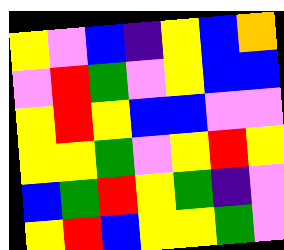[["yellow", "violet", "blue", "indigo", "yellow", "blue", "orange"], ["violet", "red", "green", "violet", "yellow", "blue", "blue"], ["yellow", "red", "yellow", "blue", "blue", "violet", "violet"], ["yellow", "yellow", "green", "violet", "yellow", "red", "yellow"], ["blue", "green", "red", "yellow", "green", "indigo", "violet"], ["yellow", "red", "blue", "yellow", "yellow", "green", "violet"]]